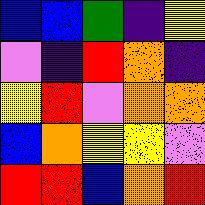[["blue", "blue", "green", "indigo", "yellow"], ["violet", "indigo", "red", "orange", "indigo"], ["yellow", "red", "violet", "orange", "orange"], ["blue", "orange", "yellow", "yellow", "violet"], ["red", "red", "blue", "orange", "red"]]